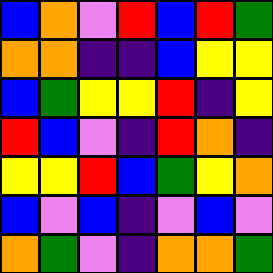[["blue", "orange", "violet", "red", "blue", "red", "green"], ["orange", "orange", "indigo", "indigo", "blue", "yellow", "yellow"], ["blue", "green", "yellow", "yellow", "red", "indigo", "yellow"], ["red", "blue", "violet", "indigo", "red", "orange", "indigo"], ["yellow", "yellow", "red", "blue", "green", "yellow", "orange"], ["blue", "violet", "blue", "indigo", "violet", "blue", "violet"], ["orange", "green", "violet", "indigo", "orange", "orange", "green"]]